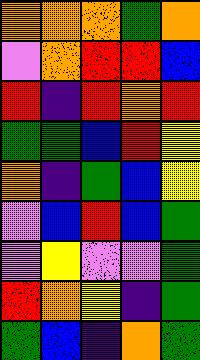[["orange", "orange", "orange", "green", "orange"], ["violet", "orange", "red", "red", "blue"], ["red", "indigo", "red", "orange", "red"], ["green", "green", "blue", "red", "yellow"], ["orange", "indigo", "green", "blue", "yellow"], ["violet", "blue", "red", "blue", "green"], ["violet", "yellow", "violet", "violet", "green"], ["red", "orange", "yellow", "indigo", "green"], ["green", "blue", "indigo", "orange", "green"]]